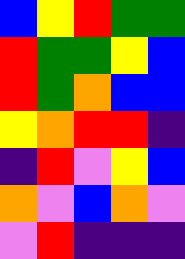[["blue", "yellow", "red", "green", "green"], ["red", "green", "green", "yellow", "blue"], ["red", "green", "orange", "blue", "blue"], ["yellow", "orange", "red", "red", "indigo"], ["indigo", "red", "violet", "yellow", "blue"], ["orange", "violet", "blue", "orange", "violet"], ["violet", "red", "indigo", "indigo", "indigo"]]